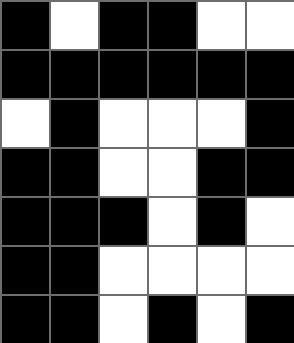[["black", "white", "black", "black", "white", "white"], ["black", "black", "black", "black", "black", "black"], ["white", "black", "white", "white", "white", "black"], ["black", "black", "white", "white", "black", "black"], ["black", "black", "black", "white", "black", "white"], ["black", "black", "white", "white", "white", "white"], ["black", "black", "white", "black", "white", "black"]]